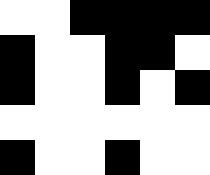[["white", "white", "black", "black", "black", "black"], ["black", "white", "white", "black", "black", "white"], ["black", "white", "white", "black", "white", "black"], ["white", "white", "white", "white", "white", "white"], ["black", "white", "white", "black", "white", "white"]]